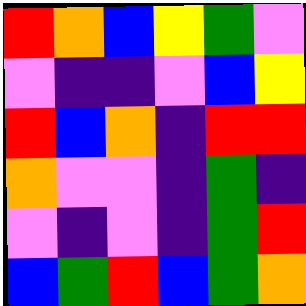[["red", "orange", "blue", "yellow", "green", "violet"], ["violet", "indigo", "indigo", "violet", "blue", "yellow"], ["red", "blue", "orange", "indigo", "red", "red"], ["orange", "violet", "violet", "indigo", "green", "indigo"], ["violet", "indigo", "violet", "indigo", "green", "red"], ["blue", "green", "red", "blue", "green", "orange"]]